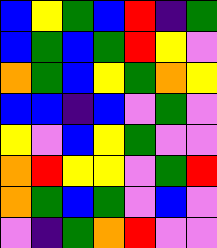[["blue", "yellow", "green", "blue", "red", "indigo", "green"], ["blue", "green", "blue", "green", "red", "yellow", "violet"], ["orange", "green", "blue", "yellow", "green", "orange", "yellow"], ["blue", "blue", "indigo", "blue", "violet", "green", "violet"], ["yellow", "violet", "blue", "yellow", "green", "violet", "violet"], ["orange", "red", "yellow", "yellow", "violet", "green", "red"], ["orange", "green", "blue", "green", "violet", "blue", "violet"], ["violet", "indigo", "green", "orange", "red", "violet", "violet"]]